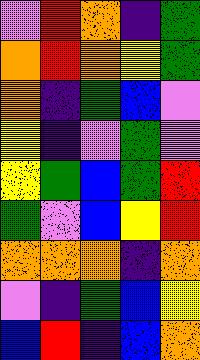[["violet", "red", "orange", "indigo", "green"], ["orange", "red", "orange", "yellow", "green"], ["orange", "indigo", "green", "blue", "violet"], ["yellow", "indigo", "violet", "green", "violet"], ["yellow", "green", "blue", "green", "red"], ["green", "violet", "blue", "yellow", "red"], ["orange", "orange", "orange", "indigo", "orange"], ["violet", "indigo", "green", "blue", "yellow"], ["blue", "red", "indigo", "blue", "orange"]]